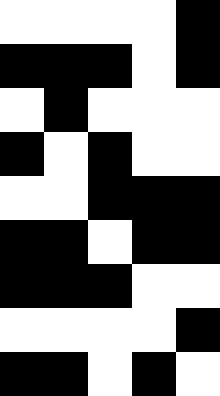[["white", "white", "white", "white", "black"], ["black", "black", "black", "white", "black"], ["white", "black", "white", "white", "white"], ["black", "white", "black", "white", "white"], ["white", "white", "black", "black", "black"], ["black", "black", "white", "black", "black"], ["black", "black", "black", "white", "white"], ["white", "white", "white", "white", "black"], ["black", "black", "white", "black", "white"]]